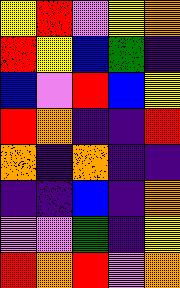[["yellow", "red", "violet", "yellow", "orange"], ["red", "yellow", "blue", "green", "indigo"], ["blue", "violet", "red", "blue", "yellow"], ["red", "orange", "indigo", "indigo", "red"], ["orange", "indigo", "orange", "indigo", "indigo"], ["indigo", "indigo", "blue", "indigo", "orange"], ["violet", "violet", "green", "indigo", "yellow"], ["red", "orange", "red", "violet", "orange"]]